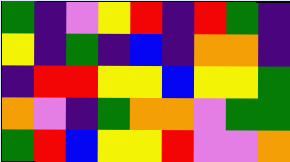[["green", "indigo", "violet", "yellow", "red", "indigo", "red", "green", "indigo"], ["yellow", "indigo", "green", "indigo", "blue", "indigo", "orange", "orange", "indigo"], ["indigo", "red", "red", "yellow", "yellow", "blue", "yellow", "yellow", "green"], ["orange", "violet", "indigo", "green", "orange", "orange", "violet", "green", "green"], ["green", "red", "blue", "yellow", "yellow", "red", "violet", "violet", "orange"]]